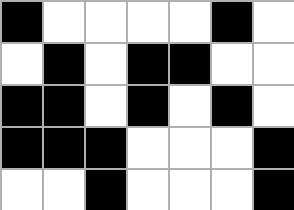[["black", "white", "white", "white", "white", "black", "white"], ["white", "black", "white", "black", "black", "white", "white"], ["black", "black", "white", "black", "white", "black", "white"], ["black", "black", "black", "white", "white", "white", "black"], ["white", "white", "black", "white", "white", "white", "black"]]